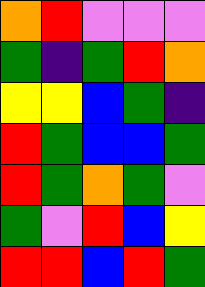[["orange", "red", "violet", "violet", "violet"], ["green", "indigo", "green", "red", "orange"], ["yellow", "yellow", "blue", "green", "indigo"], ["red", "green", "blue", "blue", "green"], ["red", "green", "orange", "green", "violet"], ["green", "violet", "red", "blue", "yellow"], ["red", "red", "blue", "red", "green"]]